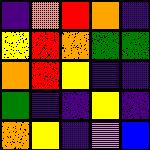[["indigo", "orange", "red", "orange", "indigo"], ["yellow", "red", "orange", "green", "green"], ["orange", "red", "yellow", "indigo", "indigo"], ["green", "indigo", "indigo", "yellow", "indigo"], ["orange", "yellow", "indigo", "violet", "blue"]]